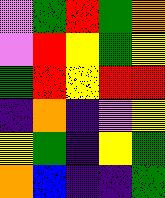[["violet", "green", "red", "green", "orange"], ["violet", "red", "yellow", "green", "yellow"], ["green", "red", "yellow", "red", "red"], ["indigo", "orange", "indigo", "violet", "yellow"], ["yellow", "green", "indigo", "yellow", "green"], ["orange", "blue", "indigo", "indigo", "green"]]